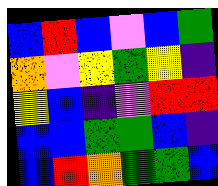[["blue", "red", "blue", "violet", "blue", "green"], ["orange", "violet", "yellow", "green", "yellow", "indigo"], ["yellow", "blue", "indigo", "violet", "red", "red"], ["blue", "blue", "green", "green", "blue", "indigo"], ["blue", "red", "orange", "green", "green", "blue"]]